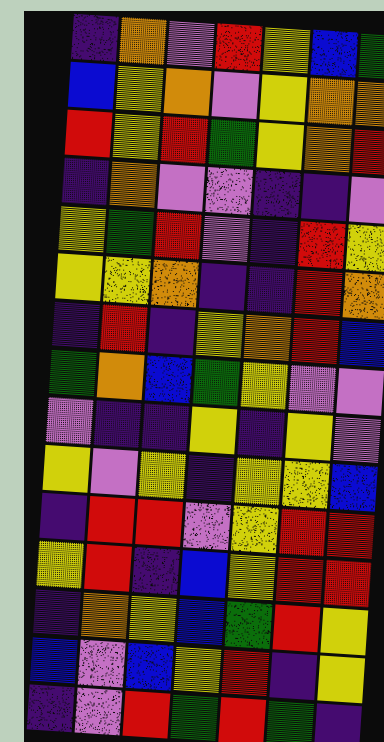[["indigo", "orange", "violet", "red", "yellow", "blue", "green"], ["blue", "yellow", "orange", "violet", "yellow", "orange", "orange"], ["red", "yellow", "red", "green", "yellow", "orange", "red"], ["indigo", "orange", "violet", "violet", "indigo", "indigo", "violet"], ["yellow", "green", "red", "violet", "indigo", "red", "yellow"], ["yellow", "yellow", "orange", "indigo", "indigo", "red", "orange"], ["indigo", "red", "indigo", "yellow", "orange", "red", "blue"], ["green", "orange", "blue", "green", "yellow", "violet", "violet"], ["violet", "indigo", "indigo", "yellow", "indigo", "yellow", "violet"], ["yellow", "violet", "yellow", "indigo", "yellow", "yellow", "blue"], ["indigo", "red", "red", "violet", "yellow", "red", "red"], ["yellow", "red", "indigo", "blue", "yellow", "red", "red"], ["indigo", "orange", "yellow", "blue", "green", "red", "yellow"], ["blue", "violet", "blue", "yellow", "red", "indigo", "yellow"], ["indigo", "violet", "red", "green", "red", "green", "indigo"]]